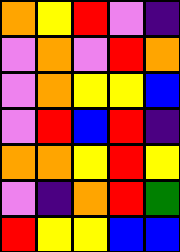[["orange", "yellow", "red", "violet", "indigo"], ["violet", "orange", "violet", "red", "orange"], ["violet", "orange", "yellow", "yellow", "blue"], ["violet", "red", "blue", "red", "indigo"], ["orange", "orange", "yellow", "red", "yellow"], ["violet", "indigo", "orange", "red", "green"], ["red", "yellow", "yellow", "blue", "blue"]]